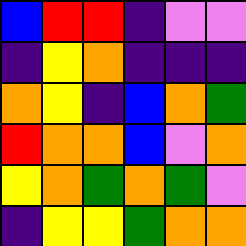[["blue", "red", "red", "indigo", "violet", "violet"], ["indigo", "yellow", "orange", "indigo", "indigo", "indigo"], ["orange", "yellow", "indigo", "blue", "orange", "green"], ["red", "orange", "orange", "blue", "violet", "orange"], ["yellow", "orange", "green", "orange", "green", "violet"], ["indigo", "yellow", "yellow", "green", "orange", "orange"]]